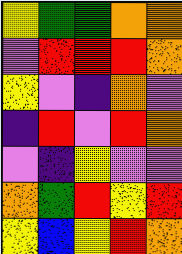[["yellow", "green", "green", "orange", "orange"], ["violet", "red", "red", "red", "orange"], ["yellow", "violet", "indigo", "orange", "violet"], ["indigo", "red", "violet", "red", "orange"], ["violet", "indigo", "yellow", "violet", "violet"], ["orange", "green", "red", "yellow", "red"], ["yellow", "blue", "yellow", "red", "orange"]]